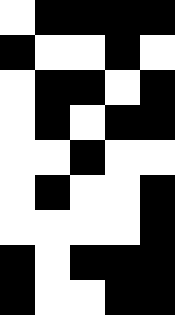[["white", "black", "black", "black", "black"], ["black", "white", "white", "black", "white"], ["white", "black", "black", "white", "black"], ["white", "black", "white", "black", "black"], ["white", "white", "black", "white", "white"], ["white", "black", "white", "white", "black"], ["white", "white", "white", "white", "black"], ["black", "white", "black", "black", "black"], ["black", "white", "white", "black", "black"]]